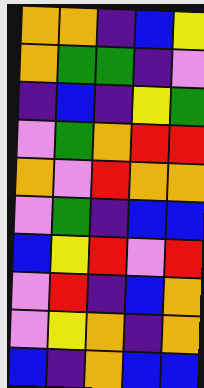[["orange", "orange", "indigo", "blue", "yellow"], ["orange", "green", "green", "indigo", "violet"], ["indigo", "blue", "indigo", "yellow", "green"], ["violet", "green", "orange", "red", "red"], ["orange", "violet", "red", "orange", "orange"], ["violet", "green", "indigo", "blue", "blue"], ["blue", "yellow", "red", "violet", "red"], ["violet", "red", "indigo", "blue", "orange"], ["violet", "yellow", "orange", "indigo", "orange"], ["blue", "indigo", "orange", "blue", "blue"]]